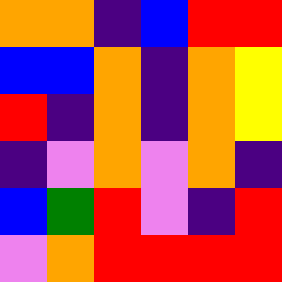[["orange", "orange", "indigo", "blue", "red", "red"], ["blue", "blue", "orange", "indigo", "orange", "yellow"], ["red", "indigo", "orange", "indigo", "orange", "yellow"], ["indigo", "violet", "orange", "violet", "orange", "indigo"], ["blue", "green", "red", "violet", "indigo", "red"], ["violet", "orange", "red", "red", "red", "red"]]